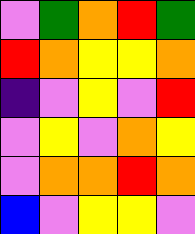[["violet", "green", "orange", "red", "green"], ["red", "orange", "yellow", "yellow", "orange"], ["indigo", "violet", "yellow", "violet", "red"], ["violet", "yellow", "violet", "orange", "yellow"], ["violet", "orange", "orange", "red", "orange"], ["blue", "violet", "yellow", "yellow", "violet"]]